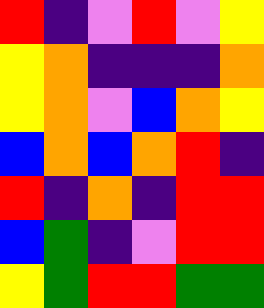[["red", "indigo", "violet", "red", "violet", "yellow"], ["yellow", "orange", "indigo", "indigo", "indigo", "orange"], ["yellow", "orange", "violet", "blue", "orange", "yellow"], ["blue", "orange", "blue", "orange", "red", "indigo"], ["red", "indigo", "orange", "indigo", "red", "red"], ["blue", "green", "indigo", "violet", "red", "red"], ["yellow", "green", "red", "red", "green", "green"]]